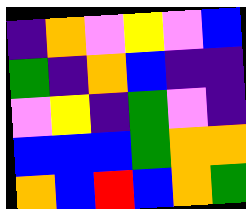[["indigo", "orange", "violet", "yellow", "violet", "blue"], ["green", "indigo", "orange", "blue", "indigo", "indigo"], ["violet", "yellow", "indigo", "green", "violet", "indigo"], ["blue", "blue", "blue", "green", "orange", "orange"], ["orange", "blue", "red", "blue", "orange", "green"]]